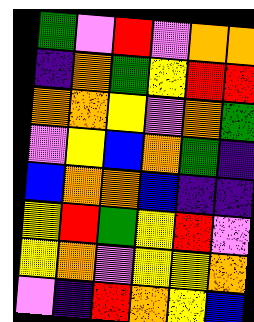[["green", "violet", "red", "violet", "orange", "orange"], ["indigo", "orange", "green", "yellow", "red", "red"], ["orange", "orange", "yellow", "violet", "orange", "green"], ["violet", "yellow", "blue", "orange", "green", "indigo"], ["blue", "orange", "orange", "blue", "indigo", "indigo"], ["yellow", "red", "green", "yellow", "red", "violet"], ["yellow", "orange", "violet", "yellow", "yellow", "orange"], ["violet", "indigo", "red", "orange", "yellow", "blue"]]